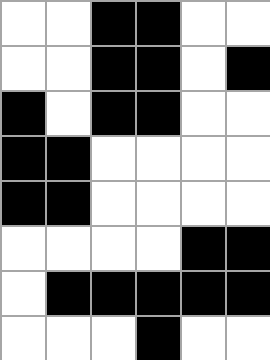[["white", "white", "black", "black", "white", "white"], ["white", "white", "black", "black", "white", "black"], ["black", "white", "black", "black", "white", "white"], ["black", "black", "white", "white", "white", "white"], ["black", "black", "white", "white", "white", "white"], ["white", "white", "white", "white", "black", "black"], ["white", "black", "black", "black", "black", "black"], ["white", "white", "white", "black", "white", "white"]]